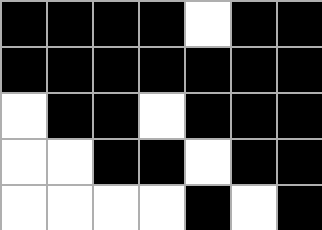[["black", "black", "black", "black", "white", "black", "black"], ["black", "black", "black", "black", "black", "black", "black"], ["white", "black", "black", "white", "black", "black", "black"], ["white", "white", "black", "black", "white", "black", "black"], ["white", "white", "white", "white", "black", "white", "black"]]